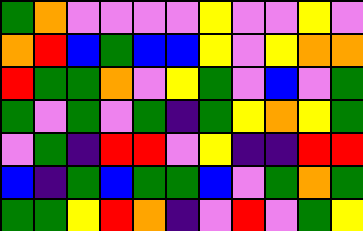[["green", "orange", "violet", "violet", "violet", "violet", "yellow", "violet", "violet", "yellow", "violet"], ["orange", "red", "blue", "green", "blue", "blue", "yellow", "violet", "yellow", "orange", "orange"], ["red", "green", "green", "orange", "violet", "yellow", "green", "violet", "blue", "violet", "green"], ["green", "violet", "green", "violet", "green", "indigo", "green", "yellow", "orange", "yellow", "green"], ["violet", "green", "indigo", "red", "red", "violet", "yellow", "indigo", "indigo", "red", "red"], ["blue", "indigo", "green", "blue", "green", "green", "blue", "violet", "green", "orange", "green"], ["green", "green", "yellow", "red", "orange", "indigo", "violet", "red", "violet", "green", "yellow"]]